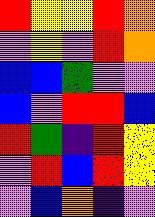[["red", "yellow", "yellow", "red", "orange"], ["violet", "yellow", "violet", "red", "orange"], ["blue", "blue", "green", "violet", "violet"], ["blue", "violet", "red", "red", "blue"], ["red", "green", "indigo", "red", "yellow"], ["violet", "red", "blue", "red", "yellow"], ["violet", "blue", "orange", "indigo", "violet"]]